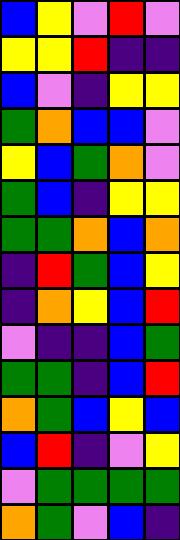[["blue", "yellow", "violet", "red", "violet"], ["yellow", "yellow", "red", "indigo", "indigo"], ["blue", "violet", "indigo", "yellow", "yellow"], ["green", "orange", "blue", "blue", "violet"], ["yellow", "blue", "green", "orange", "violet"], ["green", "blue", "indigo", "yellow", "yellow"], ["green", "green", "orange", "blue", "orange"], ["indigo", "red", "green", "blue", "yellow"], ["indigo", "orange", "yellow", "blue", "red"], ["violet", "indigo", "indigo", "blue", "green"], ["green", "green", "indigo", "blue", "red"], ["orange", "green", "blue", "yellow", "blue"], ["blue", "red", "indigo", "violet", "yellow"], ["violet", "green", "green", "green", "green"], ["orange", "green", "violet", "blue", "indigo"]]